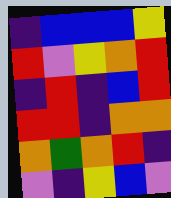[["indigo", "blue", "blue", "blue", "yellow"], ["red", "violet", "yellow", "orange", "red"], ["indigo", "red", "indigo", "blue", "red"], ["red", "red", "indigo", "orange", "orange"], ["orange", "green", "orange", "red", "indigo"], ["violet", "indigo", "yellow", "blue", "violet"]]